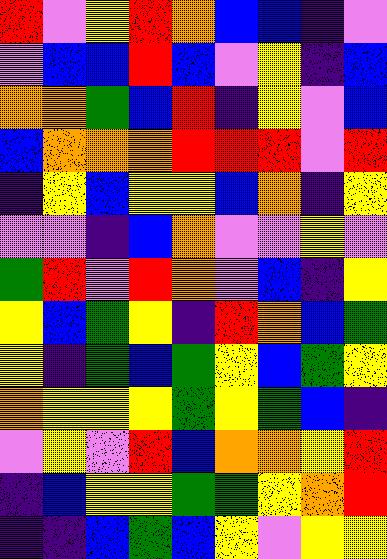[["red", "violet", "yellow", "red", "orange", "blue", "blue", "indigo", "violet"], ["violet", "blue", "blue", "red", "blue", "violet", "yellow", "indigo", "blue"], ["orange", "orange", "green", "blue", "red", "indigo", "yellow", "violet", "blue"], ["blue", "orange", "orange", "orange", "red", "red", "red", "violet", "red"], ["indigo", "yellow", "blue", "yellow", "yellow", "blue", "orange", "indigo", "yellow"], ["violet", "violet", "indigo", "blue", "orange", "violet", "violet", "yellow", "violet"], ["green", "red", "violet", "red", "orange", "violet", "blue", "indigo", "yellow"], ["yellow", "blue", "green", "yellow", "indigo", "red", "orange", "blue", "green"], ["yellow", "indigo", "green", "blue", "green", "yellow", "blue", "green", "yellow"], ["orange", "yellow", "yellow", "yellow", "green", "yellow", "green", "blue", "indigo"], ["violet", "yellow", "violet", "red", "blue", "orange", "orange", "yellow", "red"], ["indigo", "blue", "yellow", "yellow", "green", "green", "yellow", "orange", "red"], ["indigo", "indigo", "blue", "green", "blue", "yellow", "violet", "yellow", "yellow"]]